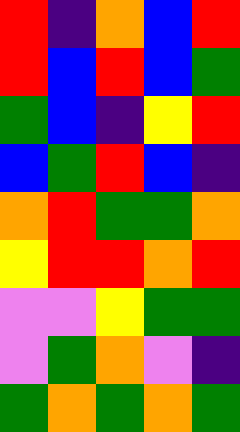[["red", "indigo", "orange", "blue", "red"], ["red", "blue", "red", "blue", "green"], ["green", "blue", "indigo", "yellow", "red"], ["blue", "green", "red", "blue", "indigo"], ["orange", "red", "green", "green", "orange"], ["yellow", "red", "red", "orange", "red"], ["violet", "violet", "yellow", "green", "green"], ["violet", "green", "orange", "violet", "indigo"], ["green", "orange", "green", "orange", "green"]]